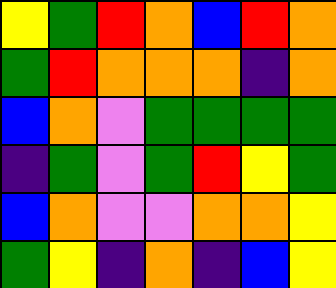[["yellow", "green", "red", "orange", "blue", "red", "orange"], ["green", "red", "orange", "orange", "orange", "indigo", "orange"], ["blue", "orange", "violet", "green", "green", "green", "green"], ["indigo", "green", "violet", "green", "red", "yellow", "green"], ["blue", "orange", "violet", "violet", "orange", "orange", "yellow"], ["green", "yellow", "indigo", "orange", "indigo", "blue", "yellow"]]